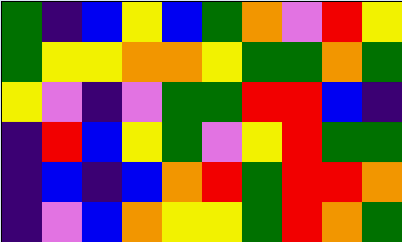[["green", "indigo", "blue", "yellow", "blue", "green", "orange", "violet", "red", "yellow"], ["green", "yellow", "yellow", "orange", "orange", "yellow", "green", "green", "orange", "green"], ["yellow", "violet", "indigo", "violet", "green", "green", "red", "red", "blue", "indigo"], ["indigo", "red", "blue", "yellow", "green", "violet", "yellow", "red", "green", "green"], ["indigo", "blue", "indigo", "blue", "orange", "red", "green", "red", "red", "orange"], ["indigo", "violet", "blue", "orange", "yellow", "yellow", "green", "red", "orange", "green"]]